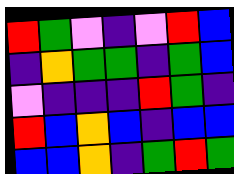[["red", "green", "violet", "indigo", "violet", "red", "blue"], ["indigo", "orange", "green", "green", "indigo", "green", "blue"], ["violet", "indigo", "indigo", "indigo", "red", "green", "indigo"], ["red", "blue", "orange", "blue", "indigo", "blue", "blue"], ["blue", "blue", "orange", "indigo", "green", "red", "green"]]